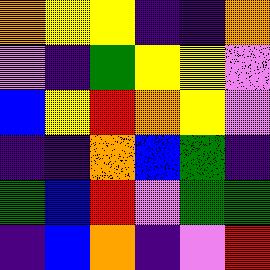[["orange", "yellow", "yellow", "indigo", "indigo", "orange"], ["violet", "indigo", "green", "yellow", "yellow", "violet"], ["blue", "yellow", "red", "orange", "yellow", "violet"], ["indigo", "indigo", "orange", "blue", "green", "indigo"], ["green", "blue", "red", "violet", "green", "green"], ["indigo", "blue", "orange", "indigo", "violet", "red"]]